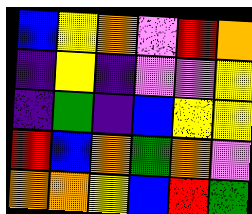[["blue", "yellow", "orange", "violet", "red", "orange"], ["indigo", "yellow", "indigo", "violet", "violet", "yellow"], ["indigo", "green", "indigo", "blue", "yellow", "yellow"], ["red", "blue", "orange", "green", "orange", "violet"], ["orange", "orange", "yellow", "blue", "red", "green"]]